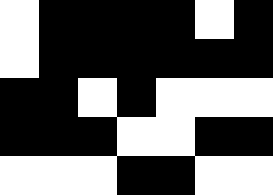[["white", "black", "black", "black", "black", "white", "black"], ["white", "black", "black", "black", "black", "black", "black"], ["black", "black", "white", "black", "white", "white", "white"], ["black", "black", "black", "white", "white", "black", "black"], ["white", "white", "white", "black", "black", "white", "white"]]